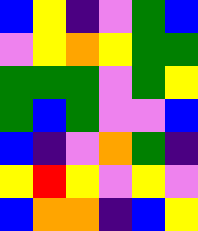[["blue", "yellow", "indigo", "violet", "green", "blue"], ["violet", "yellow", "orange", "yellow", "green", "green"], ["green", "green", "green", "violet", "green", "yellow"], ["green", "blue", "green", "violet", "violet", "blue"], ["blue", "indigo", "violet", "orange", "green", "indigo"], ["yellow", "red", "yellow", "violet", "yellow", "violet"], ["blue", "orange", "orange", "indigo", "blue", "yellow"]]